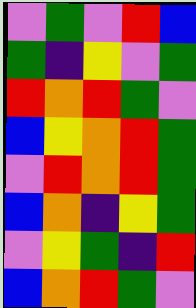[["violet", "green", "violet", "red", "blue"], ["green", "indigo", "yellow", "violet", "green"], ["red", "orange", "red", "green", "violet"], ["blue", "yellow", "orange", "red", "green"], ["violet", "red", "orange", "red", "green"], ["blue", "orange", "indigo", "yellow", "green"], ["violet", "yellow", "green", "indigo", "red"], ["blue", "orange", "red", "green", "violet"]]